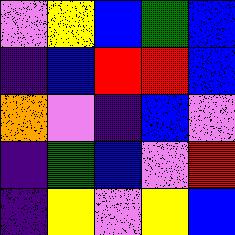[["violet", "yellow", "blue", "green", "blue"], ["indigo", "blue", "red", "red", "blue"], ["orange", "violet", "indigo", "blue", "violet"], ["indigo", "green", "blue", "violet", "red"], ["indigo", "yellow", "violet", "yellow", "blue"]]